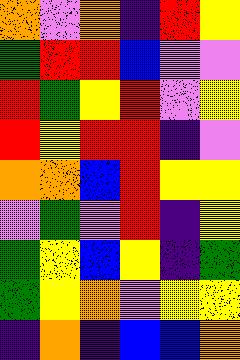[["orange", "violet", "orange", "indigo", "red", "yellow"], ["green", "red", "red", "blue", "violet", "violet"], ["red", "green", "yellow", "red", "violet", "yellow"], ["red", "yellow", "red", "red", "indigo", "violet"], ["orange", "orange", "blue", "red", "yellow", "yellow"], ["violet", "green", "violet", "red", "indigo", "yellow"], ["green", "yellow", "blue", "yellow", "indigo", "green"], ["green", "yellow", "orange", "violet", "yellow", "yellow"], ["indigo", "orange", "indigo", "blue", "blue", "orange"]]